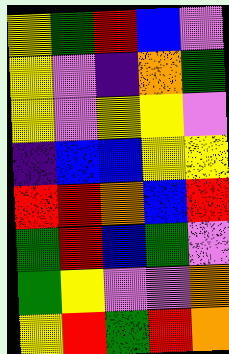[["yellow", "green", "red", "blue", "violet"], ["yellow", "violet", "indigo", "orange", "green"], ["yellow", "violet", "yellow", "yellow", "violet"], ["indigo", "blue", "blue", "yellow", "yellow"], ["red", "red", "orange", "blue", "red"], ["green", "red", "blue", "green", "violet"], ["green", "yellow", "violet", "violet", "orange"], ["yellow", "red", "green", "red", "orange"]]